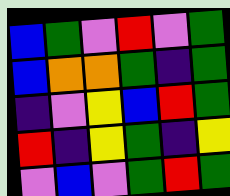[["blue", "green", "violet", "red", "violet", "green"], ["blue", "orange", "orange", "green", "indigo", "green"], ["indigo", "violet", "yellow", "blue", "red", "green"], ["red", "indigo", "yellow", "green", "indigo", "yellow"], ["violet", "blue", "violet", "green", "red", "green"]]